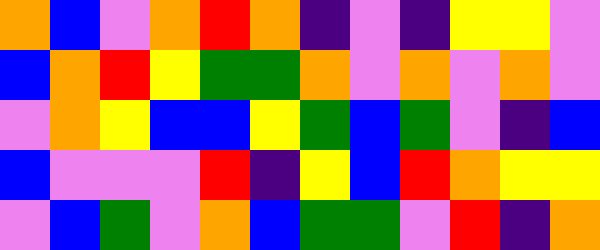[["orange", "blue", "violet", "orange", "red", "orange", "indigo", "violet", "indigo", "yellow", "yellow", "violet"], ["blue", "orange", "red", "yellow", "green", "green", "orange", "violet", "orange", "violet", "orange", "violet"], ["violet", "orange", "yellow", "blue", "blue", "yellow", "green", "blue", "green", "violet", "indigo", "blue"], ["blue", "violet", "violet", "violet", "red", "indigo", "yellow", "blue", "red", "orange", "yellow", "yellow"], ["violet", "blue", "green", "violet", "orange", "blue", "green", "green", "violet", "red", "indigo", "orange"]]